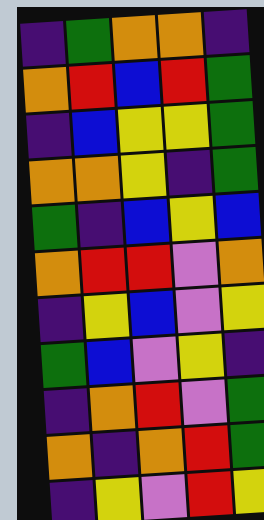[["indigo", "green", "orange", "orange", "indigo"], ["orange", "red", "blue", "red", "green"], ["indigo", "blue", "yellow", "yellow", "green"], ["orange", "orange", "yellow", "indigo", "green"], ["green", "indigo", "blue", "yellow", "blue"], ["orange", "red", "red", "violet", "orange"], ["indigo", "yellow", "blue", "violet", "yellow"], ["green", "blue", "violet", "yellow", "indigo"], ["indigo", "orange", "red", "violet", "green"], ["orange", "indigo", "orange", "red", "green"], ["indigo", "yellow", "violet", "red", "yellow"]]